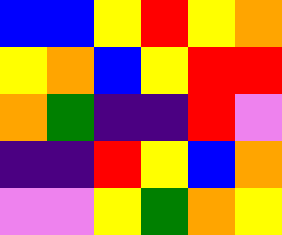[["blue", "blue", "yellow", "red", "yellow", "orange"], ["yellow", "orange", "blue", "yellow", "red", "red"], ["orange", "green", "indigo", "indigo", "red", "violet"], ["indigo", "indigo", "red", "yellow", "blue", "orange"], ["violet", "violet", "yellow", "green", "orange", "yellow"]]